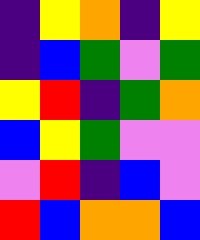[["indigo", "yellow", "orange", "indigo", "yellow"], ["indigo", "blue", "green", "violet", "green"], ["yellow", "red", "indigo", "green", "orange"], ["blue", "yellow", "green", "violet", "violet"], ["violet", "red", "indigo", "blue", "violet"], ["red", "blue", "orange", "orange", "blue"]]